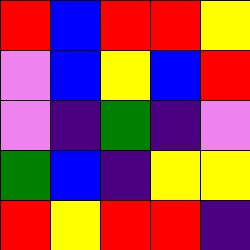[["red", "blue", "red", "red", "yellow"], ["violet", "blue", "yellow", "blue", "red"], ["violet", "indigo", "green", "indigo", "violet"], ["green", "blue", "indigo", "yellow", "yellow"], ["red", "yellow", "red", "red", "indigo"]]